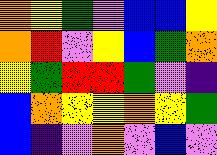[["orange", "yellow", "green", "violet", "blue", "blue", "yellow"], ["orange", "red", "violet", "yellow", "blue", "green", "orange"], ["yellow", "green", "red", "red", "green", "violet", "indigo"], ["blue", "orange", "yellow", "yellow", "orange", "yellow", "green"], ["blue", "indigo", "violet", "orange", "violet", "blue", "violet"]]